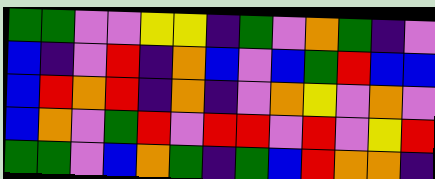[["green", "green", "violet", "violet", "yellow", "yellow", "indigo", "green", "violet", "orange", "green", "indigo", "violet"], ["blue", "indigo", "violet", "red", "indigo", "orange", "blue", "violet", "blue", "green", "red", "blue", "blue"], ["blue", "red", "orange", "red", "indigo", "orange", "indigo", "violet", "orange", "yellow", "violet", "orange", "violet"], ["blue", "orange", "violet", "green", "red", "violet", "red", "red", "violet", "red", "violet", "yellow", "red"], ["green", "green", "violet", "blue", "orange", "green", "indigo", "green", "blue", "red", "orange", "orange", "indigo"]]